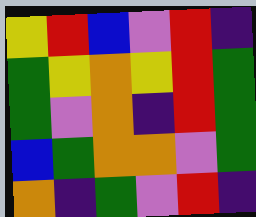[["yellow", "red", "blue", "violet", "red", "indigo"], ["green", "yellow", "orange", "yellow", "red", "green"], ["green", "violet", "orange", "indigo", "red", "green"], ["blue", "green", "orange", "orange", "violet", "green"], ["orange", "indigo", "green", "violet", "red", "indigo"]]